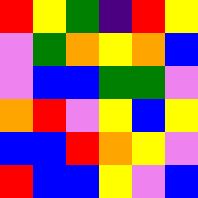[["red", "yellow", "green", "indigo", "red", "yellow"], ["violet", "green", "orange", "yellow", "orange", "blue"], ["violet", "blue", "blue", "green", "green", "violet"], ["orange", "red", "violet", "yellow", "blue", "yellow"], ["blue", "blue", "red", "orange", "yellow", "violet"], ["red", "blue", "blue", "yellow", "violet", "blue"]]